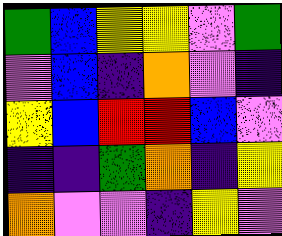[["green", "blue", "yellow", "yellow", "violet", "green"], ["violet", "blue", "indigo", "orange", "violet", "indigo"], ["yellow", "blue", "red", "red", "blue", "violet"], ["indigo", "indigo", "green", "orange", "indigo", "yellow"], ["orange", "violet", "violet", "indigo", "yellow", "violet"]]